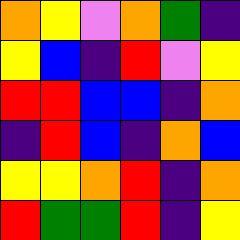[["orange", "yellow", "violet", "orange", "green", "indigo"], ["yellow", "blue", "indigo", "red", "violet", "yellow"], ["red", "red", "blue", "blue", "indigo", "orange"], ["indigo", "red", "blue", "indigo", "orange", "blue"], ["yellow", "yellow", "orange", "red", "indigo", "orange"], ["red", "green", "green", "red", "indigo", "yellow"]]